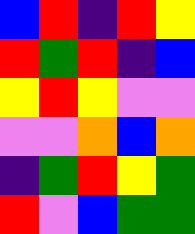[["blue", "red", "indigo", "red", "yellow"], ["red", "green", "red", "indigo", "blue"], ["yellow", "red", "yellow", "violet", "violet"], ["violet", "violet", "orange", "blue", "orange"], ["indigo", "green", "red", "yellow", "green"], ["red", "violet", "blue", "green", "green"]]